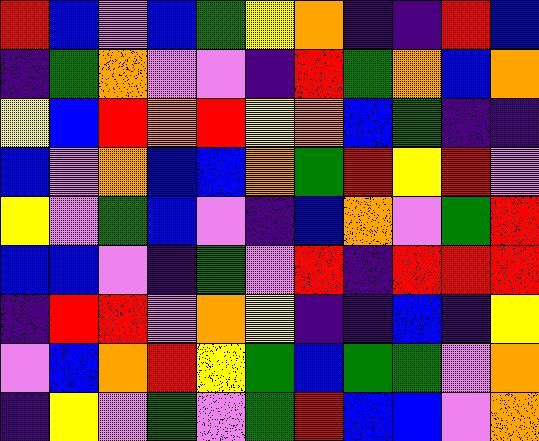[["red", "blue", "violet", "blue", "green", "yellow", "orange", "indigo", "indigo", "red", "blue"], ["indigo", "green", "orange", "violet", "violet", "indigo", "red", "green", "orange", "blue", "orange"], ["yellow", "blue", "red", "orange", "red", "yellow", "orange", "blue", "green", "indigo", "indigo"], ["blue", "violet", "orange", "blue", "blue", "orange", "green", "red", "yellow", "red", "violet"], ["yellow", "violet", "green", "blue", "violet", "indigo", "blue", "orange", "violet", "green", "red"], ["blue", "blue", "violet", "indigo", "green", "violet", "red", "indigo", "red", "red", "red"], ["indigo", "red", "red", "violet", "orange", "yellow", "indigo", "indigo", "blue", "indigo", "yellow"], ["violet", "blue", "orange", "red", "yellow", "green", "blue", "green", "green", "violet", "orange"], ["indigo", "yellow", "violet", "green", "violet", "green", "red", "blue", "blue", "violet", "orange"]]